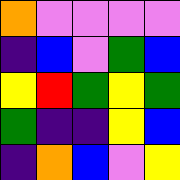[["orange", "violet", "violet", "violet", "violet"], ["indigo", "blue", "violet", "green", "blue"], ["yellow", "red", "green", "yellow", "green"], ["green", "indigo", "indigo", "yellow", "blue"], ["indigo", "orange", "blue", "violet", "yellow"]]